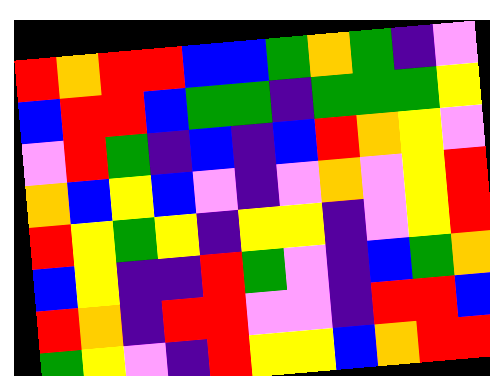[["red", "orange", "red", "red", "blue", "blue", "green", "orange", "green", "indigo", "violet"], ["blue", "red", "red", "blue", "green", "green", "indigo", "green", "green", "green", "yellow"], ["violet", "red", "green", "indigo", "blue", "indigo", "blue", "red", "orange", "yellow", "violet"], ["orange", "blue", "yellow", "blue", "violet", "indigo", "violet", "orange", "violet", "yellow", "red"], ["red", "yellow", "green", "yellow", "indigo", "yellow", "yellow", "indigo", "violet", "yellow", "red"], ["blue", "yellow", "indigo", "indigo", "red", "green", "violet", "indigo", "blue", "green", "orange"], ["red", "orange", "indigo", "red", "red", "violet", "violet", "indigo", "red", "red", "blue"], ["green", "yellow", "violet", "indigo", "red", "yellow", "yellow", "blue", "orange", "red", "red"]]